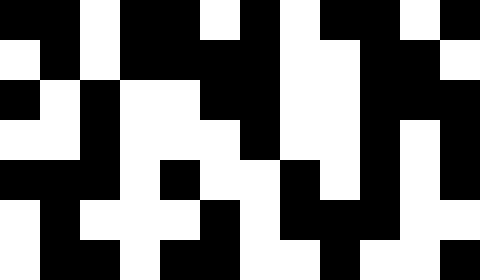[["black", "black", "white", "black", "black", "white", "black", "white", "black", "black", "white", "black"], ["white", "black", "white", "black", "black", "black", "black", "white", "white", "black", "black", "white"], ["black", "white", "black", "white", "white", "black", "black", "white", "white", "black", "black", "black"], ["white", "white", "black", "white", "white", "white", "black", "white", "white", "black", "white", "black"], ["black", "black", "black", "white", "black", "white", "white", "black", "white", "black", "white", "black"], ["white", "black", "white", "white", "white", "black", "white", "black", "black", "black", "white", "white"], ["white", "black", "black", "white", "black", "black", "white", "white", "black", "white", "white", "black"]]